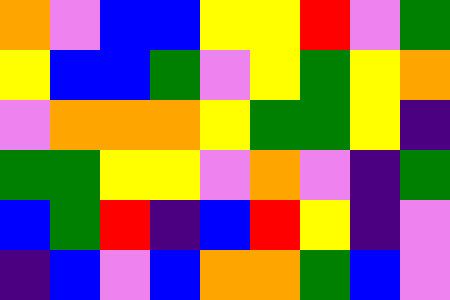[["orange", "violet", "blue", "blue", "yellow", "yellow", "red", "violet", "green"], ["yellow", "blue", "blue", "green", "violet", "yellow", "green", "yellow", "orange"], ["violet", "orange", "orange", "orange", "yellow", "green", "green", "yellow", "indigo"], ["green", "green", "yellow", "yellow", "violet", "orange", "violet", "indigo", "green"], ["blue", "green", "red", "indigo", "blue", "red", "yellow", "indigo", "violet"], ["indigo", "blue", "violet", "blue", "orange", "orange", "green", "blue", "violet"]]